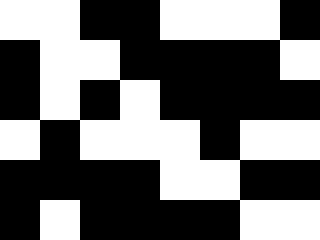[["white", "white", "black", "black", "white", "white", "white", "black"], ["black", "white", "white", "black", "black", "black", "black", "white"], ["black", "white", "black", "white", "black", "black", "black", "black"], ["white", "black", "white", "white", "white", "black", "white", "white"], ["black", "black", "black", "black", "white", "white", "black", "black"], ["black", "white", "black", "black", "black", "black", "white", "white"]]